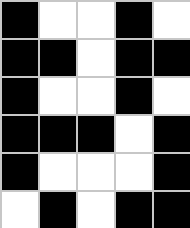[["black", "white", "white", "black", "white"], ["black", "black", "white", "black", "black"], ["black", "white", "white", "black", "white"], ["black", "black", "black", "white", "black"], ["black", "white", "white", "white", "black"], ["white", "black", "white", "black", "black"]]